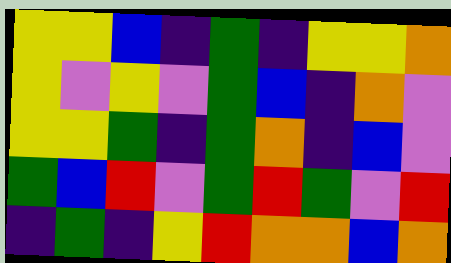[["yellow", "yellow", "blue", "indigo", "green", "indigo", "yellow", "yellow", "orange"], ["yellow", "violet", "yellow", "violet", "green", "blue", "indigo", "orange", "violet"], ["yellow", "yellow", "green", "indigo", "green", "orange", "indigo", "blue", "violet"], ["green", "blue", "red", "violet", "green", "red", "green", "violet", "red"], ["indigo", "green", "indigo", "yellow", "red", "orange", "orange", "blue", "orange"]]